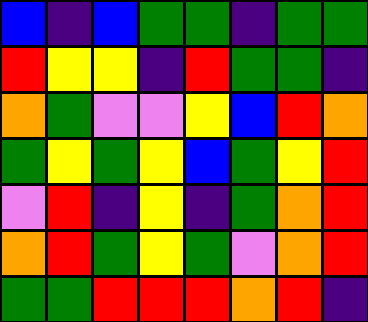[["blue", "indigo", "blue", "green", "green", "indigo", "green", "green"], ["red", "yellow", "yellow", "indigo", "red", "green", "green", "indigo"], ["orange", "green", "violet", "violet", "yellow", "blue", "red", "orange"], ["green", "yellow", "green", "yellow", "blue", "green", "yellow", "red"], ["violet", "red", "indigo", "yellow", "indigo", "green", "orange", "red"], ["orange", "red", "green", "yellow", "green", "violet", "orange", "red"], ["green", "green", "red", "red", "red", "orange", "red", "indigo"]]